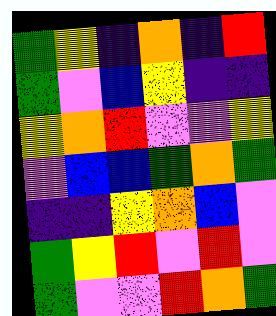[["green", "yellow", "indigo", "orange", "indigo", "red"], ["green", "violet", "blue", "yellow", "indigo", "indigo"], ["yellow", "orange", "red", "violet", "violet", "yellow"], ["violet", "blue", "blue", "green", "orange", "green"], ["indigo", "indigo", "yellow", "orange", "blue", "violet"], ["green", "yellow", "red", "violet", "red", "violet"], ["green", "violet", "violet", "red", "orange", "green"]]